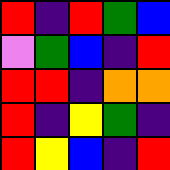[["red", "indigo", "red", "green", "blue"], ["violet", "green", "blue", "indigo", "red"], ["red", "red", "indigo", "orange", "orange"], ["red", "indigo", "yellow", "green", "indigo"], ["red", "yellow", "blue", "indigo", "red"]]